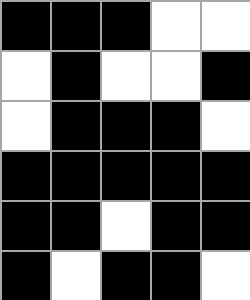[["black", "black", "black", "white", "white"], ["white", "black", "white", "white", "black"], ["white", "black", "black", "black", "white"], ["black", "black", "black", "black", "black"], ["black", "black", "white", "black", "black"], ["black", "white", "black", "black", "white"]]